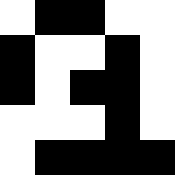[["white", "black", "black", "white", "white"], ["black", "white", "white", "black", "white"], ["black", "white", "black", "black", "white"], ["white", "white", "white", "black", "white"], ["white", "black", "black", "black", "black"]]